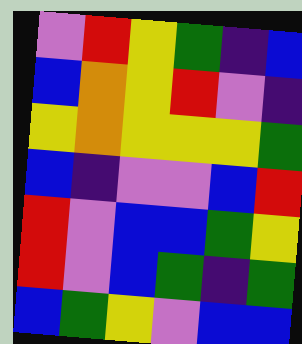[["violet", "red", "yellow", "green", "indigo", "blue"], ["blue", "orange", "yellow", "red", "violet", "indigo"], ["yellow", "orange", "yellow", "yellow", "yellow", "green"], ["blue", "indigo", "violet", "violet", "blue", "red"], ["red", "violet", "blue", "blue", "green", "yellow"], ["red", "violet", "blue", "green", "indigo", "green"], ["blue", "green", "yellow", "violet", "blue", "blue"]]